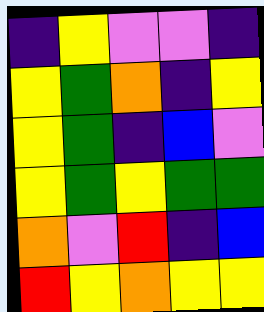[["indigo", "yellow", "violet", "violet", "indigo"], ["yellow", "green", "orange", "indigo", "yellow"], ["yellow", "green", "indigo", "blue", "violet"], ["yellow", "green", "yellow", "green", "green"], ["orange", "violet", "red", "indigo", "blue"], ["red", "yellow", "orange", "yellow", "yellow"]]